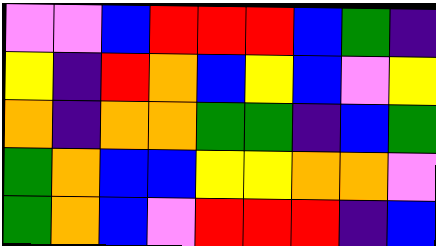[["violet", "violet", "blue", "red", "red", "red", "blue", "green", "indigo"], ["yellow", "indigo", "red", "orange", "blue", "yellow", "blue", "violet", "yellow"], ["orange", "indigo", "orange", "orange", "green", "green", "indigo", "blue", "green"], ["green", "orange", "blue", "blue", "yellow", "yellow", "orange", "orange", "violet"], ["green", "orange", "blue", "violet", "red", "red", "red", "indigo", "blue"]]